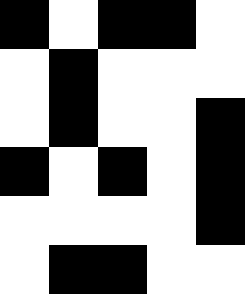[["black", "white", "black", "black", "white"], ["white", "black", "white", "white", "white"], ["white", "black", "white", "white", "black"], ["black", "white", "black", "white", "black"], ["white", "white", "white", "white", "black"], ["white", "black", "black", "white", "white"]]